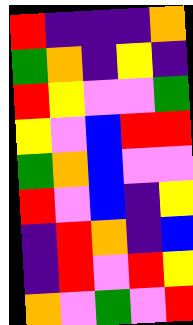[["red", "indigo", "indigo", "indigo", "orange"], ["green", "orange", "indigo", "yellow", "indigo"], ["red", "yellow", "violet", "violet", "green"], ["yellow", "violet", "blue", "red", "red"], ["green", "orange", "blue", "violet", "violet"], ["red", "violet", "blue", "indigo", "yellow"], ["indigo", "red", "orange", "indigo", "blue"], ["indigo", "red", "violet", "red", "yellow"], ["orange", "violet", "green", "violet", "red"]]